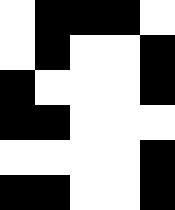[["white", "black", "black", "black", "white"], ["white", "black", "white", "white", "black"], ["black", "white", "white", "white", "black"], ["black", "black", "white", "white", "white"], ["white", "white", "white", "white", "black"], ["black", "black", "white", "white", "black"]]